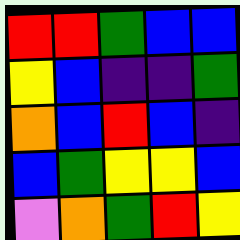[["red", "red", "green", "blue", "blue"], ["yellow", "blue", "indigo", "indigo", "green"], ["orange", "blue", "red", "blue", "indigo"], ["blue", "green", "yellow", "yellow", "blue"], ["violet", "orange", "green", "red", "yellow"]]